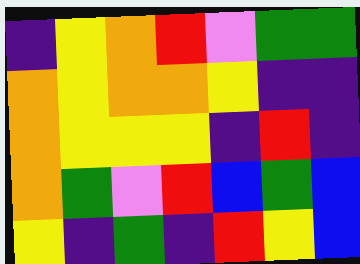[["indigo", "yellow", "orange", "red", "violet", "green", "green"], ["orange", "yellow", "orange", "orange", "yellow", "indigo", "indigo"], ["orange", "yellow", "yellow", "yellow", "indigo", "red", "indigo"], ["orange", "green", "violet", "red", "blue", "green", "blue"], ["yellow", "indigo", "green", "indigo", "red", "yellow", "blue"]]